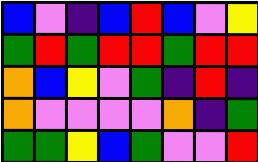[["blue", "violet", "indigo", "blue", "red", "blue", "violet", "yellow"], ["green", "red", "green", "red", "red", "green", "red", "red"], ["orange", "blue", "yellow", "violet", "green", "indigo", "red", "indigo"], ["orange", "violet", "violet", "violet", "violet", "orange", "indigo", "green"], ["green", "green", "yellow", "blue", "green", "violet", "violet", "red"]]